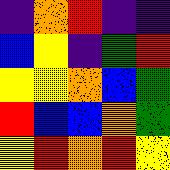[["indigo", "orange", "red", "indigo", "indigo"], ["blue", "yellow", "indigo", "green", "red"], ["yellow", "yellow", "orange", "blue", "green"], ["red", "blue", "blue", "orange", "green"], ["yellow", "red", "orange", "red", "yellow"]]